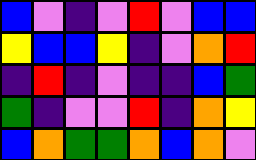[["blue", "violet", "indigo", "violet", "red", "violet", "blue", "blue"], ["yellow", "blue", "blue", "yellow", "indigo", "violet", "orange", "red"], ["indigo", "red", "indigo", "violet", "indigo", "indigo", "blue", "green"], ["green", "indigo", "violet", "violet", "red", "indigo", "orange", "yellow"], ["blue", "orange", "green", "green", "orange", "blue", "orange", "violet"]]